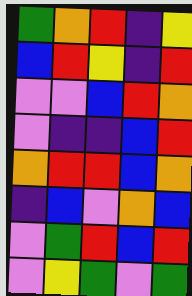[["green", "orange", "red", "indigo", "yellow"], ["blue", "red", "yellow", "indigo", "red"], ["violet", "violet", "blue", "red", "orange"], ["violet", "indigo", "indigo", "blue", "red"], ["orange", "red", "red", "blue", "orange"], ["indigo", "blue", "violet", "orange", "blue"], ["violet", "green", "red", "blue", "red"], ["violet", "yellow", "green", "violet", "green"]]